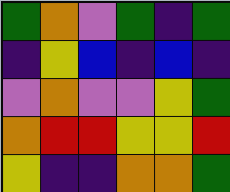[["green", "orange", "violet", "green", "indigo", "green"], ["indigo", "yellow", "blue", "indigo", "blue", "indigo"], ["violet", "orange", "violet", "violet", "yellow", "green"], ["orange", "red", "red", "yellow", "yellow", "red"], ["yellow", "indigo", "indigo", "orange", "orange", "green"]]